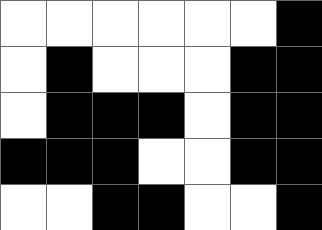[["white", "white", "white", "white", "white", "white", "black"], ["white", "black", "white", "white", "white", "black", "black"], ["white", "black", "black", "black", "white", "black", "black"], ["black", "black", "black", "white", "white", "black", "black"], ["white", "white", "black", "black", "white", "white", "black"]]